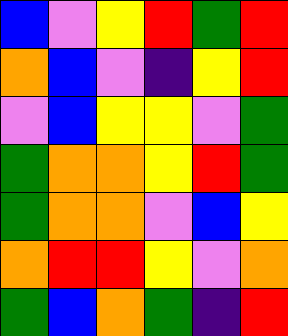[["blue", "violet", "yellow", "red", "green", "red"], ["orange", "blue", "violet", "indigo", "yellow", "red"], ["violet", "blue", "yellow", "yellow", "violet", "green"], ["green", "orange", "orange", "yellow", "red", "green"], ["green", "orange", "orange", "violet", "blue", "yellow"], ["orange", "red", "red", "yellow", "violet", "orange"], ["green", "blue", "orange", "green", "indigo", "red"]]